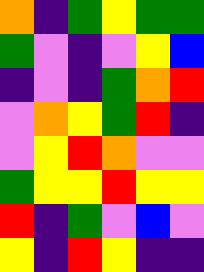[["orange", "indigo", "green", "yellow", "green", "green"], ["green", "violet", "indigo", "violet", "yellow", "blue"], ["indigo", "violet", "indigo", "green", "orange", "red"], ["violet", "orange", "yellow", "green", "red", "indigo"], ["violet", "yellow", "red", "orange", "violet", "violet"], ["green", "yellow", "yellow", "red", "yellow", "yellow"], ["red", "indigo", "green", "violet", "blue", "violet"], ["yellow", "indigo", "red", "yellow", "indigo", "indigo"]]